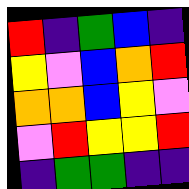[["red", "indigo", "green", "blue", "indigo"], ["yellow", "violet", "blue", "orange", "red"], ["orange", "orange", "blue", "yellow", "violet"], ["violet", "red", "yellow", "yellow", "red"], ["indigo", "green", "green", "indigo", "indigo"]]